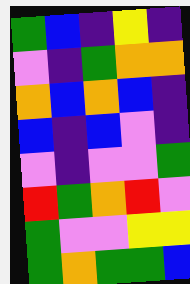[["green", "blue", "indigo", "yellow", "indigo"], ["violet", "indigo", "green", "orange", "orange"], ["orange", "blue", "orange", "blue", "indigo"], ["blue", "indigo", "blue", "violet", "indigo"], ["violet", "indigo", "violet", "violet", "green"], ["red", "green", "orange", "red", "violet"], ["green", "violet", "violet", "yellow", "yellow"], ["green", "orange", "green", "green", "blue"]]